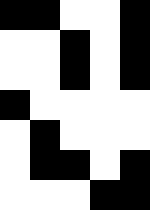[["black", "black", "white", "white", "black"], ["white", "white", "black", "white", "black"], ["white", "white", "black", "white", "black"], ["black", "white", "white", "white", "white"], ["white", "black", "white", "white", "white"], ["white", "black", "black", "white", "black"], ["white", "white", "white", "black", "black"]]